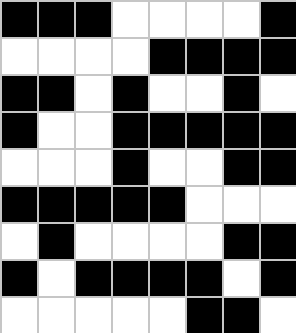[["black", "black", "black", "white", "white", "white", "white", "black"], ["white", "white", "white", "white", "black", "black", "black", "black"], ["black", "black", "white", "black", "white", "white", "black", "white"], ["black", "white", "white", "black", "black", "black", "black", "black"], ["white", "white", "white", "black", "white", "white", "black", "black"], ["black", "black", "black", "black", "black", "white", "white", "white"], ["white", "black", "white", "white", "white", "white", "black", "black"], ["black", "white", "black", "black", "black", "black", "white", "black"], ["white", "white", "white", "white", "white", "black", "black", "white"]]